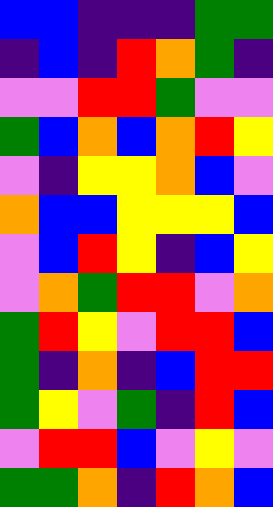[["blue", "blue", "indigo", "indigo", "indigo", "green", "green"], ["indigo", "blue", "indigo", "red", "orange", "green", "indigo"], ["violet", "violet", "red", "red", "green", "violet", "violet"], ["green", "blue", "orange", "blue", "orange", "red", "yellow"], ["violet", "indigo", "yellow", "yellow", "orange", "blue", "violet"], ["orange", "blue", "blue", "yellow", "yellow", "yellow", "blue"], ["violet", "blue", "red", "yellow", "indigo", "blue", "yellow"], ["violet", "orange", "green", "red", "red", "violet", "orange"], ["green", "red", "yellow", "violet", "red", "red", "blue"], ["green", "indigo", "orange", "indigo", "blue", "red", "red"], ["green", "yellow", "violet", "green", "indigo", "red", "blue"], ["violet", "red", "red", "blue", "violet", "yellow", "violet"], ["green", "green", "orange", "indigo", "red", "orange", "blue"]]